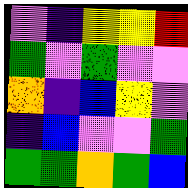[["violet", "indigo", "yellow", "yellow", "red"], ["green", "violet", "green", "violet", "violet"], ["orange", "indigo", "blue", "yellow", "violet"], ["indigo", "blue", "violet", "violet", "green"], ["green", "green", "orange", "green", "blue"]]